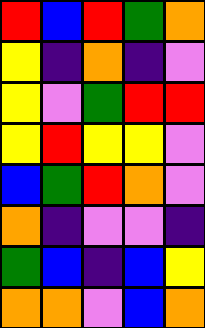[["red", "blue", "red", "green", "orange"], ["yellow", "indigo", "orange", "indigo", "violet"], ["yellow", "violet", "green", "red", "red"], ["yellow", "red", "yellow", "yellow", "violet"], ["blue", "green", "red", "orange", "violet"], ["orange", "indigo", "violet", "violet", "indigo"], ["green", "blue", "indigo", "blue", "yellow"], ["orange", "orange", "violet", "blue", "orange"]]